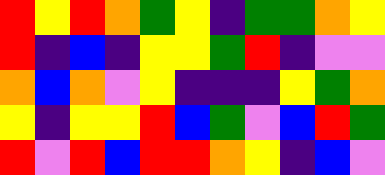[["red", "yellow", "red", "orange", "green", "yellow", "indigo", "green", "green", "orange", "yellow"], ["red", "indigo", "blue", "indigo", "yellow", "yellow", "green", "red", "indigo", "violet", "violet"], ["orange", "blue", "orange", "violet", "yellow", "indigo", "indigo", "indigo", "yellow", "green", "orange"], ["yellow", "indigo", "yellow", "yellow", "red", "blue", "green", "violet", "blue", "red", "green"], ["red", "violet", "red", "blue", "red", "red", "orange", "yellow", "indigo", "blue", "violet"]]